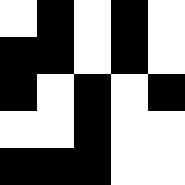[["white", "black", "white", "black", "white"], ["black", "black", "white", "black", "white"], ["black", "white", "black", "white", "black"], ["white", "white", "black", "white", "white"], ["black", "black", "black", "white", "white"]]